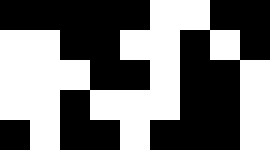[["black", "black", "black", "black", "black", "white", "white", "black", "black"], ["white", "white", "black", "black", "white", "white", "black", "white", "black"], ["white", "white", "white", "black", "black", "white", "black", "black", "white"], ["white", "white", "black", "white", "white", "white", "black", "black", "white"], ["black", "white", "black", "black", "white", "black", "black", "black", "white"]]